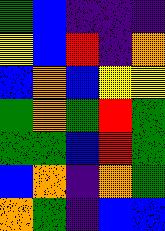[["green", "blue", "indigo", "indigo", "indigo"], ["yellow", "blue", "red", "indigo", "orange"], ["blue", "orange", "blue", "yellow", "yellow"], ["green", "orange", "green", "red", "green"], ["green", "green", "blue", "red", "green"], ["blue", "orange", "indigo", "orange", "green"], ["orange", "green", "indigo", "blue", "blue"]]